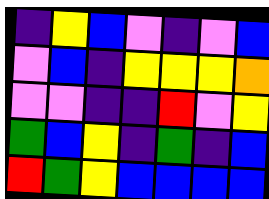[["indigo", "yellow", "blue", "violet", "indigo", "violet", "blue"], ["violet", "blue", "indigo", "yellow", "yellow", "yellow", "orange"], ["violet", "violet", "indigo", "indigo", "red", "violet", "yellow"], ["green", "blue", "yellow", "indigo", "green", "indigo", "blue"], ["red", "green", "yellow", "blue", "blue", "blue", "blue"]]